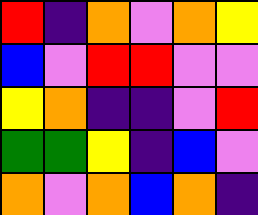[["red", "indigo", "orange", "violet", "orange", "yellow"], ["blue", "violet", "red", "red", "violet", "violet"], ["yellow", "orange", "indigo", "indigo", "violet", "red"], ["green", "green", "yellow", "indigo", "blue", "violet"], ["orange", "violet", "orange", "blue", "orange", "indigo"]]